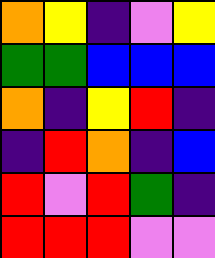[["orange", "yellow", "indigo", "violet", "yellow"], ["green", "green", "blue", "blue", "blue"], ["orange", "indigo", "yellow", "red", "indigo"], ["indigo", "red", "orange", "indigo", "blue"], ["red", "violet", "red", "green", "indigo"], ["red", "red", "red", "violet", "violet"]]